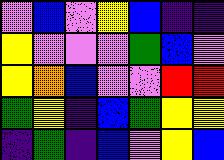[["violet", "blue", "violet", "yellow", "blue", "indigo", "indigo"], ["yellow", "violet", "violet", "violet", "green", "blue", "violet"], ["yellow", "orange", "blue", "violet", "violet", "red", "red"], ["green", "yellow", "indigo", "blue", "green", "yellow", "yellow"], ["indigo", "green", "indigo", "blue", "violet", "yellow", "blue"]]